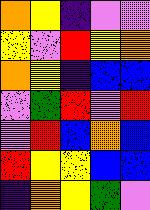[["orange", "yellow", "indigo", "violet", "violet"], ["yellow", "violet", "red", "yellow", "orange"], ["orange", "yellow", "indigo", "blue", "blue"], ["violet", "green", "red", "violet", "red"], ["violet", "red", "blue", "orange", "blue"], ["red", "yellow", "yellow", "blue", "blue"], ["indigo", "orange", "yellow", "green", "violet"]]